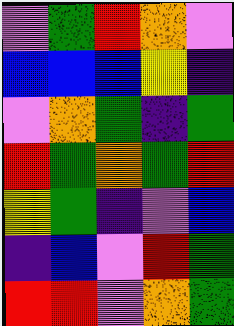[["violet", "green", "red", "orange", "violet"], ["blue", "blue", "blue", "yellow", "indigo"], ["violet", "orange", "green", "indigo", "green"], ["red", "green", "orange", "green", "red"], ["yellow", "green", "indigo", "violet", "blue"], ["indigo", "blue", "violet", "red", "green"], ["red", "red", "violet", "orange", "green"]]